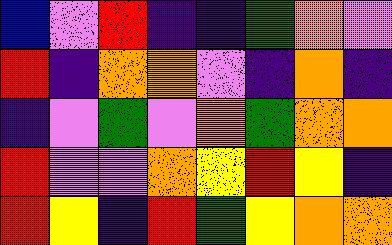[["blue", "violet", "red", "indigo", "indigo", "green", "orange", "violet"], ["red", "indigo", "orange", "orange", "violet", "indigo", "orange", "indigo"], ["indigo", "violet", "green", "violet", "orange", "green", "orange", "orange"], ["red", "violet", "violet", "orange", "yellow", "red", "yellow", "indigo"], ["red", "yellow", "indigo", "red", "green", "yellow", "orange", "orange"]]